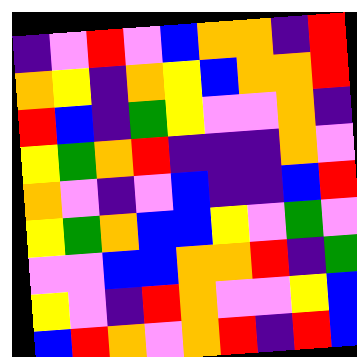[["indigo", "violet", "red", "violet", "blue", "orange", "orange", "indigo", "red"], ["orange", "yellow", "indigo", "orange", "yellow", "blue", "orange", "orange", "red"], ["red", "blue", "indigo", "green", "yellow", "violet", "violet", "orange", "indigo"], ["yellow", "green", "orange", "red", "indigo", "indigo", "indigo", "orange", "violet"], ["orange", "violet", "indigo", "violet", "blue", "indigo", "indigo", "blue", "red"], ["yellow", "green", "orange", "blue", "blue", "yellow", "violet", "green", "violet"], ["violet", "violet", "blue", "blue", "orange", "orange", "red", "indigo", "green"], ["yellow", "violet", "indigo", "red", "orange", "violet", "violet", "yellow", "blue"], ["blue", "red", "orange", "violet", "orange", "red", "indigo", "red", "blue"]]